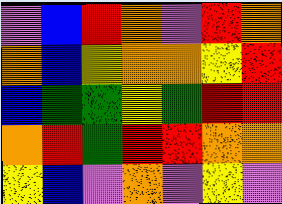[["violet", "blue", "red", "orange", "violet", "red", "orange"], ["orange", "blue", "yellow", "orange", "orange", "yellow", "red"], ["blue", "green", "green", "yellow", "green", "red", "red"], ["orange", "red", "green", "red", "red", "orange", "orange"], ["yellow", "blue", "violet", "orange", "violet", "yellow", "violet"]]